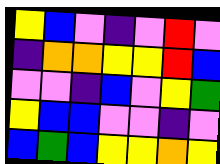[["yellow", "blue", "violet", "indigo", "violet", "red", "violet"], ["indigo", "orange", "orange", "yellow", "yellow", "red", "blue"], ["violet", "violet", "indigo", "blue", "violet", "yellow", "green"], ["yellow", "blue", "blue", "violet", "violet", "indigo", "violet"], ["blue", "green", "blue", "yellow", "yellow", "orange", "yellow"]]